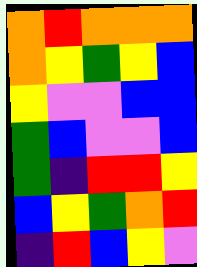[["orange", "red", "orange", "orange", "orange"], ["orange", "yellow", "green", "yellow", "blue"], ["yellow", "violet", "violet", "blue", "blue"], ["green", "blue", "violet", "violet", "blue"], ["green", "indigo", "red", "red", "yellow"], ["blue", "yellow", "green", "orange", "red"], ["indigo", "red", "blue", "yellow", "violet"]]